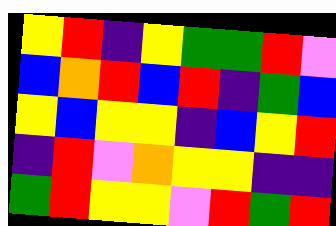[["yellow", "red", "indigo", "yellow", "green", "green", "red", "violet"], ["blue", "orange", "red", "blue", "red", "indigo", "green", "blue"], ["yellow", "blue", "yellow", "yellow", "indigo", "blue", "yellow", "red"], ["indigo", "red", "violet", "orange", "yellow", "yellow", "indigo", "indigo"], ["green", "red", "yellow", "yellow", "violet", "red", "green", "red"]]